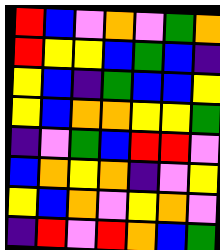[["red", "blue", "violet", "orange", "violet", "green", "orange"], ["red", "yellow", "yellow", "blue", "green", "blue", "indigo"], ["yellow", "blue", "indigo", "green", "blue", "blue", "yellow"], ["yellow", "blue", "orange", "orange", "yellow", "yellow", "green"], ["indigo", "violet", "green", "blue", "red", "red", "violet"], ["blue", "orange", "yellow", "orange", "indigo", "violet", "yellow"], ["yellow", "blue", "orange", "violet", "yellow", "orange", "violet"], ["indigo", "red", "violet", "red", "orange", "blue", "green"]]